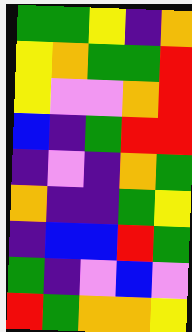[["green", "green", "yellow", "indigo", "orange"], ["yellow", "orange", "green", "green", "red"], ["yellow", "violet", "violet", "orange", "red"], ["blue", "indigo", "green", "red", "red"], ["indigo", "violet", "indigo", "orange", "green"], ["orange", "indigo", "indigo", "green", "yellow"], ["indigo", "blue", "blue", "red", "green"], ["green", "indigo", "violet", "blue", "violet"], ["red", "green", "orange", "orange", "yellow"]]